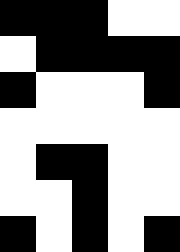[["black", "black", "black", "white", "white"], ["white", "black", "black", "black", "black"], ["black", "white", "white", "white", "black"], ["white", "white", "white", "white", "white"], ["white", "black", "black", "white", "white"], ["white", "white", "black", "white", "white"], ["black", "white", "black", "white", "black"]]